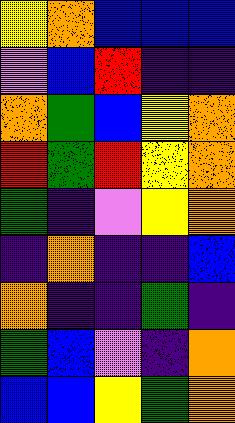[["yellow", "orange", "blue", "blue", "blue"], ["violet", "blue", "red", "indigo", "indigo"], ["orange", "green", "blue", "yellow", "orange"], ["red", "green", "red", "yellow", "orange"], ["green", "indigo", "violet", "yellow", "orange"], ["indigo", "orange", "indigo", "indigo", "blue"], ["orange", "indigo", "indigo", "green", "indigo"], ["green", "blue", "violet", "indigo", "orange"], ["blue", "blue", "yellow", "green", "orange"]]